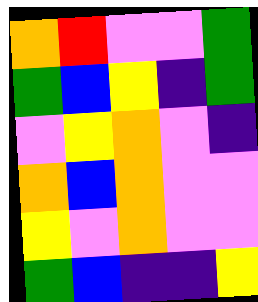[["orange", "red", "violet", "violet", "green"], ["green", "blue", "yellow", "indigo", "green"], ["violet", "yellow", "orange", "violet", "indigo"], ["orange", "blue", "orange", "violet", "violet"], ["yellow", "violet", "orange", "violet", "violet"], ["green", "blue", "indigo", "indigo", "yellow"]]